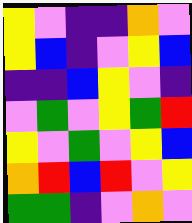[["yellow", "violet", "indigo", "indigo", "orange", "violet"], ["yellow", "blue", "indigo", "violet", "yellow", "blue"], ["indigo", "indigo", "blue", "yellow", "violet", "indigo"], ["violet", "green", "violet", "yellow", "green", "red"], ["yellow", "violet", "green", "violet", "yellow", "blue"], ["orange", "red", "blue", "red", "violet", "yellow"], ["green", "green", "indigo", "violet", "orange", "violet"]]